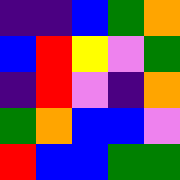[["indigo", "indigo", "blue", "green", "orange"], ["blue", "red", "yellow", "violet", "green"], ["indigo", "red", "violet", "indigo", "orange"], ["green", "orange", "blue", "blue", "violet"], ["red", "blue", "blue", "green", "green"]]